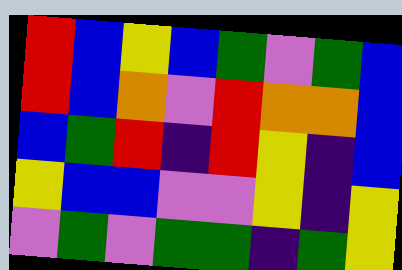[["red", "blue", "yellow", "blue", "green", "violet", "green", "blue"], ["red", "blue", "orange", "violet", "red", "orange", "orange", "blue"], ["blue", "green", "red", "indigo", "red", "yellow", "indigo", "blue"], ["yellow", "blue", "blue", "violet", "violet", "yellow", "indigo", "yellow"], ["violet", "green", "violet", "green", "green", "indigo", "green", "yellow"]]